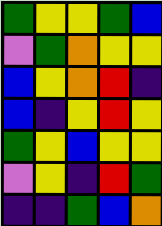[["green", "yellow", "yellow", "green", "blue"], ["violet", "green", "orange", "yellow", "yellow"], ["blue", "yellow", "orange", "red", "indigo"], ["blue", "indigo", "yellow", "red", "yellow"], ["green", "yellow", "blue", "yellow", "yellow"], ["violet", "yellow", "indigo", "red", "green"], ["indigo", "indigo", "green", "blue", "orange"]]